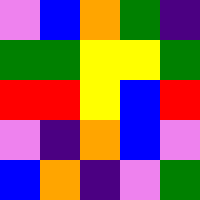[["violet", "blue", "orange", "green", "indigo"], ["green", "green", "yellow", "yellow", "green"], ["red", "red", "yellow", "blue", "red"], ["violet", "indigo", "orange", "blue", "violet"], ["blue", "orange", "indigo", "violet", "green"]]